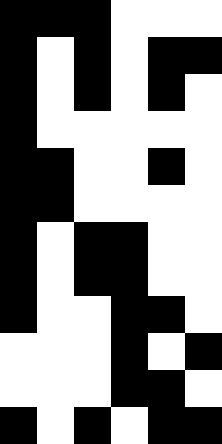[["black", "black", "black", "white", "white", "white"], ["black", "white", "black", "white", "black", "black"], ["black", "white", "black", "white", "black", "white"], ["black", "white", "white", "white", "white", "white"], ["black", "black", "white", "white", "black", "white"], ["black", "black", "white", "white", "white", "white"], ["black", "white", "black", "black", "white", "white"], ["black", "white", "black", "black", "white", "white"], ["black", "white", "white", "black", "black", "white"], ["white", "white", "white", "black", "white", "black"], ["white", "white", "white", "black", "black", "white"], ["black", "white", "black", "white", "black", "black"]]